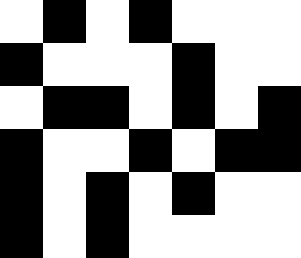[["white", "black", "white", "black", "white", "white", "white"], ["black", "white", "white", "white", "black", "white", "white"], ["white", "black", "black", "white", "black", "white", "black"], ["black", "white", "white", "black", "white", "black", "black"], ["black", "white", "black", "white", "black", "white", "white"], ["black", "white", "black", "white", "white", "white", "white"]]